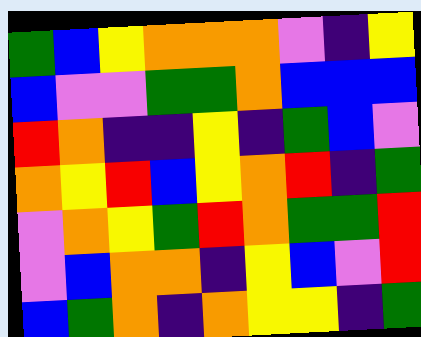[["green", "blue", "yellow", "orange", "orange", "orange", "violet", "indigo", "yellow"], ["blue", "violet", "violet", "green", "green", "orange", "blue", "blue", "blue"], ["red", "orange", "indigo", "indigo", "yellow", "indigo", "green", "blue", "violet"], ["orange", "yellow", "red", "blue", "yellow", "orange", "red", "indigo", "green"], ["violet", "orange", "yellow", "green", "red", "orange", "green", "green", "red"], ["violet", "blue", "orange", "orange", "indigo", "yellow", "blue", "violet", "red"], ["blue", "green", "orange", "indigo", "orange", "yellow", "yellow", "indigo", "green"]]